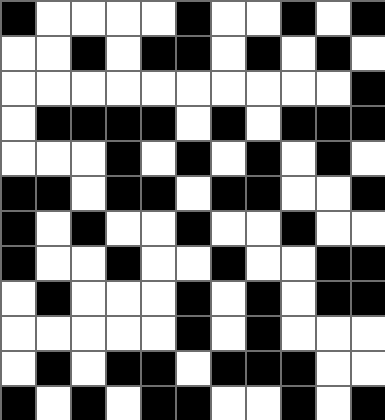[["black", "white", "white", "white", "white", "black", "white", "white", "black", "white", "black"], ["white", "white", "black", "white", "black", "black", "white", "black", "white", "black", "white"], ["white", "white", "white", "white", "white", "white", "white", "white", "white", "white", "black"], ["white", "black", "black", "black", "black", "white", "black", "white", "black", "black", "black"], ["white", "white", "white", "black", "white", "black", "white", "black", "white", "black", "white"], ["black", "black", "white", "black", "black", "white", "black", "black", "white", "white", "black"], ["black", "white", "black", "white", "white", "black", "white", "white", "black", "white", "white"], ["black", "white", "white", "black", "white", "white", "black", "white", "white", "black", "black"], ["white", "black", "white", "white", "white", "black", "white", "black", "white", "black", "black"], ["white", "white", "white", "white", "white", "black", "white", "black", "white", "white", "white"], ["white", "black", "white", "black", "black", "white", "black", "black", "black", "white", "white"], ["black", "white", "black", "white", "black", "black", "white", "white", "black", "white", "black"]]